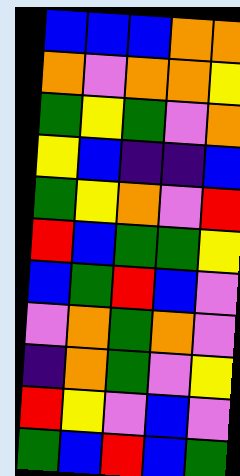[["blue", "blue", "blue", "orange", "orange"], ["orange", "violet", "orange", "orange", "yellow"], ["green", "yellow", "green", "violet", "orange"], ["yellow", "blue", "indigo", "indigo", "blue"], ["green", "yellow", "orange", "violet", "red"], ["red", "blue", "green", "green", "yellow"], ["blue", "green", "red", "blue", "violet"], ["violet", "orange", "green", "orange", "violet"], ["indigo", "orange", "green", "violet", "yellow"], ["red", "yellow", "violet", "blue", "violet"], ["green", "blue", "red", "blue", "green"]]